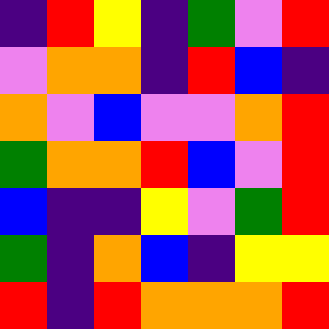[["indigo", "red", "yellow", "indigo", "green", "violet", "red"], ["violet", "orange", "orange", "indigo", "red", "blue", "indigo"], ["orange", "violet", "blue", "violet", "violet", "orange", "red"], ["green", "orange", "orange", "red", "blue", "violet", "red"], ["blue", "indigo", "indigo", "yellow", "violet", "green", "red"], ["green", "indigo", "orange", "blue", "indigo", "yellow", "yellow"], ["red", "indigo", "red", "orange", "orange", "orange", "red"]]